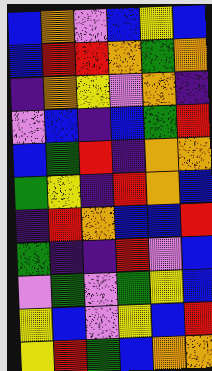[["blue", "orange", "violet", "blue", "yellow", "blue"], ["blue", "red", "red", "orange", "green", "orange"], ["indigo", "orange", "yellow", "violet", "orange", "indigo"], ["violet", "blue", "indigo", "blue", "green", "red"], ["blue", "green", "red", "indigo", "orange", "orange"], ["green", "yellow", "indigo", "red", "orange", "blue"], ["indigo", "red", "orange", "blue", "blue", "red"], ["green", "indigo", "indigo", "red", "violet", "blue"], ["violet", "green", "violet", "green", "yellow", "blue"], ["yellow", "blue", "violet", "yellow", "blue", "red"], ["yellow", "red", "green", "blue", "orange", "orange"]]